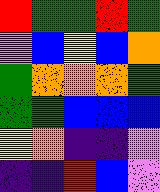[["red", "green", "green", "red", "green"], ["violet", "blue", "yellow", "blue", "orange"], ["green", "orange", "orange", "orange", "green"], ["green", "green", "blue", "blue", "blue"], ["yellow", "orange", "indigo", "indigo", "violet"], ["indigo", "indigo", "red", "blue", "violet"]]